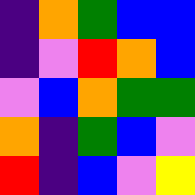[["indigo", "orange", "green", "blue", "blue"], ["indigo", "violet", "red", "orange", "blue"], ["violet", "blue", "orange", "green", "green"], ["orange", "indigo", "green", "blue", "violet"], ["red", "indigo", "blue", "violet", "yellow"]]